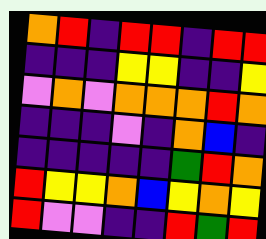[["orange", "red", "indigo", "red", "red", "indigo", "red", "red"], ["indigo", "indigo", "indigo", "yellow", "yellow", "indigo", "indigo", "yellow"], ["violet", "orange", "violet", "orange", "orange", "orange", "red", "orange"], ["indigo", "indigo", "indigo", "violet", "indigo", "orange", "blue", "indigo"], ["indigo", "indigo", "indigo", "indigo", "indigo", "green", "red", "orange"], ["red", "yellow", "yellow", "orange", "blue", "yellow", "orange", "yellow"], ["red", "violet", "violet", "indigo", "indigo", "red", "green", "red"]]